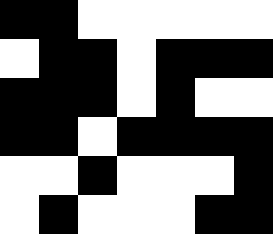[["black", "black", "white", "white", "white", "white", "white"], ["white", "black", "black", "white", "black", "black", "black"], ["black", "black", "black", "white", "black", "white", "white"], ["black", "black", "white", "black", "black", "black", "black"], ["white", "white", "black", "white", "white", "white", "black"], ["white", "black", "white", "white", "white", "black", "black"]]